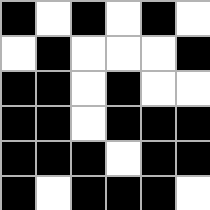[["black", "white", "black", "white", "black", "white"], ["white", "black", "white", "white", "white", "black"], ["black", "black", "white", "black", "white", "white"], ["black", "black", "white", "black", "black", "black"], ["black", "black", "black", "white", "black", "black"], ["black", "white", "black", "black", "black", "white"]]